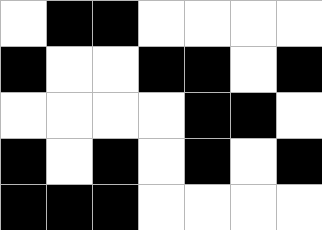[["white", "black", "black", "white", "white", "white", "white"], ["black", "white", "white", "black", "black", "white", "black"], ["white", "white", "white", "white", "black", "black", "white"], ["black", "white", "black", "white", "black", "white", "black"], ["black", "black", "black", "white", "white", "white", "white"]]